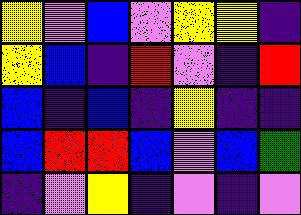[["yellow", "violet", "blue", "violet", "yellow", "yellow", "indigo"], ["yellow", "blue", "indigo", "red", "violet", "indigo", "red"], ["blue", "indigo", "blue", "indigo", "yellow", "indigo", "indigo"], ["blue", "red", "red", "blue", "violet", "blue", "green"], ["indigo", "violet", "yellow", "indigo", "violet", "indigo", "violet"]]